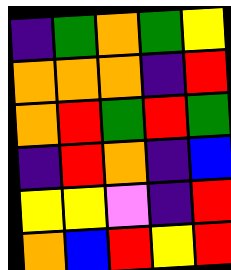[["indigo", "green", "orange", "green", "yellow"], ["orange", "orange", "orange", "indigo", "red"], ["orange", "red", "green", "red", "green"], ["indigo", "red", "orange", "indigo", "blue"], ["yellow", "yellow", "violet", "indigo", "red"], ["orange", "blue", "red", "yellow", "red"]]